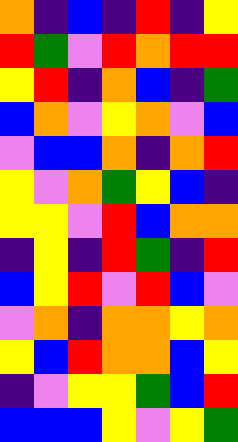[["orange", "indigo", "blue", "indigo", "red", "indigo", "yellow"], ["red", "green", "violet", "red", "orange", "red", "red"], ["yellow", "red", "indigo", "orange", "blue", "indigo", "green"], ["blue", "orange", "violet", "yellow", "orange", "violet", "blue"], ["violet", "blue", "blue", "orange", "indigo", "orange", "red"], ["yellow", "violet", "orange", "green", "yellow", "blue", "indigo"], ["yellow", "yellow", "violet", "red", "blue", "orange", "orange"], ["indigo", "yellow", "indigo", "red", "green", "indigo", "red"], ["blue", "yellow", "red", "violet", "red", "blue", "violet"], ["violet", "orange", "indigo", "orange", "orange", "yellow", "orange"], ["yellow", "blue", "red", "orange", "orange", "blue", "yellow"], ["indigo", "violet", "yellow", "yellow", "green", "blue", "red"], ["blue", "blue", "blue", "yellow", "violet", "yellow", "green"]]